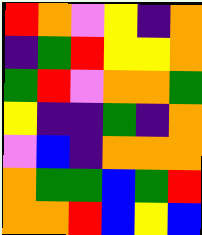[["red", "orange", "violet", "yellow", "indigo", "orange"], ["indigo", "green", "red", "yellow", "yellow", "orange"], ["green", "red", "violet", "orange", "orange", "green"], ["yellow", "indigo", "indigo", "green", "indigo", "orange"], ["violet", "blue", "indigo", "orange", "orange", "orange"], ["orange", "green", "green", "blue", "green", "red"], ["orange", "orange", "red", "blue", "yellow", "blue"]]